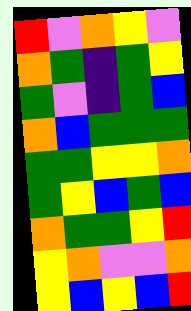[["red", "violet", "orange", "yellow", "violet"], ["orange", "green", "indigo", "green", "yellow"], ["green", "violet", "indigo", "green", "blue"], ["orange", "blue", "green", "green", "green"], ["green", "green", "yellow", "yellow", "orange"], ["green", "yellow", "blue", "green", "blue"], ["orange", "green", "green", "yellow", "red"], ["yellow", "orange", "violet", "violet", "orange"], ["yellow", "blue", "yellow", "blue", "red"]]